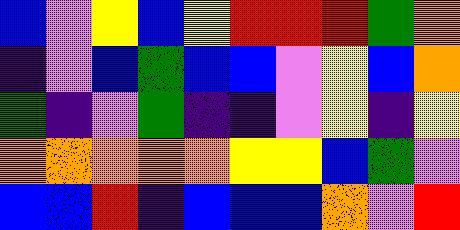[["blue", "violet", "yellow", "blue", "yellow", "red", "red", "red", "green", "orange"], ["indigo", "violet", "blue", "green", "blue", "blue", "violet", "yellow", "blue", "orange"], ["green", "indigo", "violet", "green", "indigo", "indigo", "violet", "yellow", "indigo", "yellow"], ["orange", "orange", "orange", "orange", "orange", "yellow", "yellow", "blue", "green", "violet"], ["blue", "blue", "red", "indigo", "blue", "blue", "blue", "orange", "violet", "red"]]